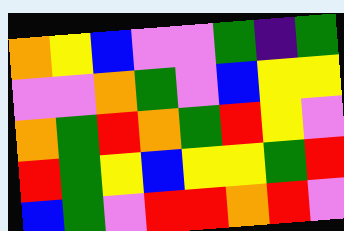[["orange", "yellow", "blue", "violet", "violet", "green", "indigo", "green"], ["violet", "violet", "orange", "green", "violet", "blue", "yellow", "yellow"], ["orange", "green", "red", "orange", "green", "red", "yellow", "violet"], ["red", "green", "yellow", "blue", "yellow", "yellow", "green", "red"], ["blue", "green", "violet", "red", "red", "orange", "red", "violet"]]